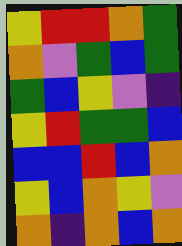[["yellow", "red", "red", "orange", "green"], ["orange", "violet", "green", "blue", "green"], ["green", "blue", "yellow", "violet", "indigo"], ["yellow", "red", "green", "green", "blue"], ["blue", "blue", "red", "blue", "orange"], ["yellow", "blue", "orange", "yellow", "violet"], ["orange", "indigo", "orange", "blue", "orange"]]